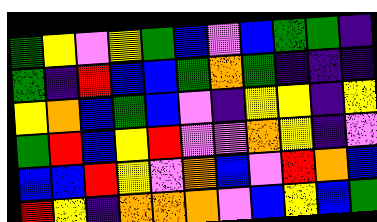[["green", "yellow", "violet", "yellow", "green", "blue", "violet", "blue", "green", "green", "indigo"], ["green", "indigo", "red", "blue", "blue", "green", "orange", "green", "indigo", "indigo", "indigo"], ["yellow", "orange", "blue", "green", "blue", "violet", "indigo", "yellow", "yellow", "indigo", "yellow"], ["green", "red", "blue", "yellow", "red", "violet", "violet", "orange", "yellow", "indigo", "violet"], ["blue", "blue", "red", "yellow", "violet", "orange", "blue", "violet", "red", "orange", "blue"], ["red", "yellow", "indigo", "orange", "orange", "orange", "violet", "blue", "yellow", "blue", "green"]]